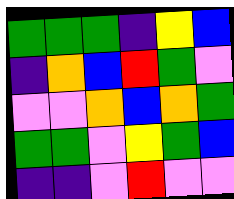[["green", "green", "green", "indigo", "yellow", "blue"], ["indigo", "orange", "blue", "red", "green", "violet"], ["violet", "violet", "orange", "blue", "orange", "green"], ["green", "green", "violet", "yellow", "green", "blue"], ["indigo", "indigo", "violet", "red", "violet", "violet"]]